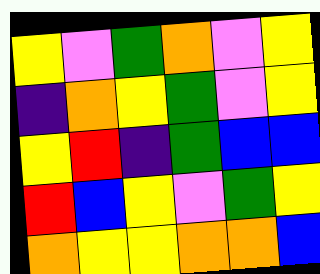[["yellow", "violet", "green", "orange", "violet", "yellow"], ["indigo", "orange", "yellow", "green", "violet", "yellow"], ["yellow", "red", "indigo", "green", "blue", "blue"], ["red", "blue", "yellow", "violet", "green", "yellow"], ["orange", "yellow", "yellow", "orange", "orange", "blue"]]